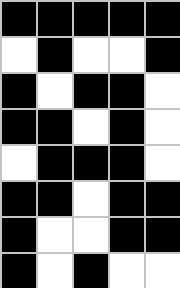[["black", "black", "black", "black", "black"], ["white", "black", "white", "white", "black"], ["black", "white", "black", "black", "white"], ["black", "black", "white", "black", "white"], ["white", "black", "black", "black", "white"], ["black", "black", "white", "black", "black"], ["black", "white", "white", "black", "black"], ["black", "white", "black", "white", "white"]]